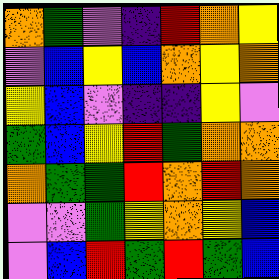[["orange", "green", "violet", "indigo", "red", "orange", "yellow"], ["violet", "blue", "yellow", "blue", "orange", "yellow", "orange"], ["yellow", "blue", "violet", "indigo", "indigo", "yellow", "violet"], ["green", "blue", "yellow", "red", "green", "orange", "orange"], ["orange", "green", "green", "red", "orange", "red", "orange"], ["violet", "violet", "green", "yellow", "orange", "yellow", "blue"], ["violet", "blue", "red", "green", "red", "green", "blue"]]